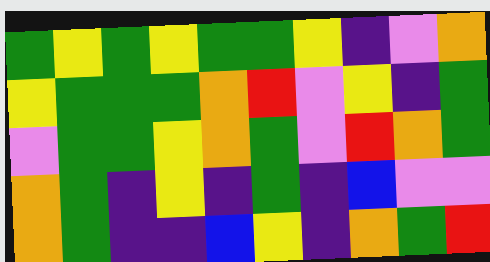[["green", "yellow", "green", "yellow", "green", "green", "yellow", "indigo", "violet", "orange"], ["yellow", "green", "green", "green", "orange", "red", "violet", "yellow", "indigo", "green"], ["violet", "green", "green", "yellow", "orange", "green", "violet", "red", "orange", "green"], ["orange", "green", "indigo", "yellow", "indigo", "green", "indigo", "blue", "violet", "violet"], ["orange", "green", "indigo", "indigo", "blue", "yellow", "indigo", "orange", "green", "red"]]